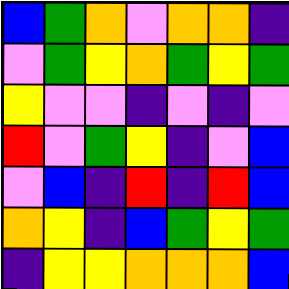[["blue", "green", "orange", "violet", "orange", "orange", "indigo"], ["violet", "green", "yellow", "orange", "green", "yellow", "green"], ["yellow", "violet", "violet", "indigo", "violet", "indigo", "violet"], ["red", "violet", "green", "yellow", "indigo", "violet", "blue"], ["violet", "blue", "indigo", "red", "indigo", "red", "blue"], ["orange", "yellow", "indigo", "blue", "green", "yellow", "green"], ["indigo", "yellow", "yellow", "orange", "orange", "orange", "blue"]]